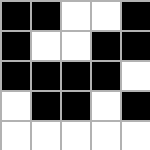[["black", "black", "white", "white", "black"], ["black", "white", "white", "black", "black"], ["black", "black", "black", "black", "white"], ["white", "black", "black", "white", "black"], ["white", "white", "white", "white", "white"]]